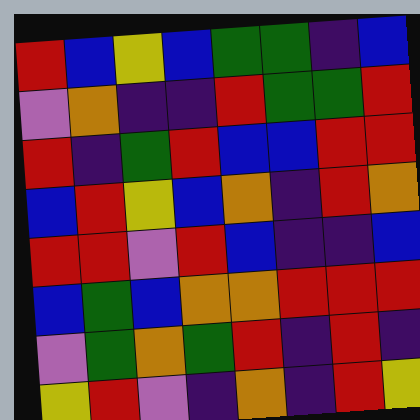[["red", "blue", "yellow", "blue", "green", "green", "indigo", "blue"], ["violet", "orange", "indigo", "indigo", "red", "green", "green", "red"], ["red", "indigo", "green", "red", "blue", "blue", "red", "red"], ["blue", "red", "yellow", "blue", "orange", "indigo", "red", "orange"], ["red", "red", "violet", "red", "blue", "indigo", "indigo", "blue"], ["blue", "green", "blue", "orange", "orange", "red", "red", "red"], ["violet", "green", "orange", "green", "red", "indigo", "red", "indigo"], ["yellow", "red", "violet", "indigo", "orange", "indigo", "red", "yellow"]]